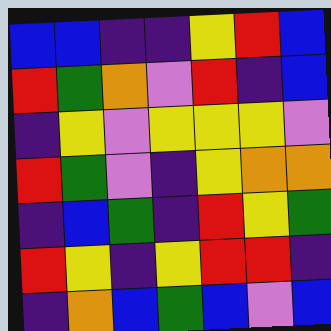[["blue", "blue", "indigo", "indigo", "yellow", "red", "blue"], ["red", "green", "orange", "violet", "red", "indigo", "blue"], ["indigo", "yellow", "violet", "yellow", "yellow", "yellow", "violet"], ["red", "green", "violet", "indigo", "yellow", "orange", "orange"], ["indigo", "blue", "green", "indigo", "red", "yellow", "green"], ["red", "yellow", "indigo", "yellow", "red", "red", "indigo"], ["indigo", "orange", "blue", "green", "blue", "violet", "blue"]]